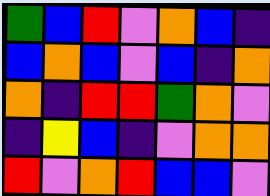[["green", "blue", "red", "violet", "orange", "blue", "indigo"], ["blue", "orange", "blue", "violet", "blue", "indigo", "orange"], ["orange", "indigo", "red", "red", "green", "orange", "violet"], ["indigo", "yellow", "blue", "indigo", "violet", "orange", "orange"], ["red", "violet", "orange", "red", "blue", "blue", "violet"]]